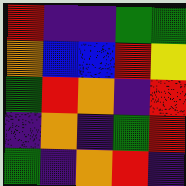[["red", "indigo", "indigo", "green", "green"], ["orange", "blue", "blue", "red", "yellow"], ["green", "red", "orange", "indigo", "red"], ["indigo", "orange", "indigo", "green", "red"], ["green", "indigo", "orange", "red", "indigo"]]